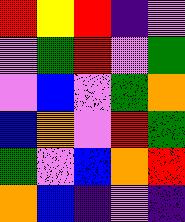[["red", "yellow", "red", "indigo", "violet"], ["violet", "green", "red", "violet", "green"], ["violet", "blue", "violet", "green", "orange"], ["blue", "orange", "violet", "red", "green"], ["green", "violet", "blue", "orange", "red"], ["orange", "blue", "indigo", "violet", "indigo"]]